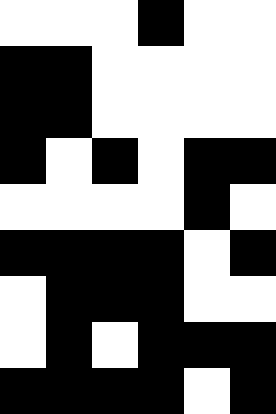[["white", "white", "white", "black", "white", "white"], ["black", "black", "white", "white", "white", "white"], ["black", "black", "white", "white", "white", "white"], ["black", "white", "black", "white", "black", "black"], ["white", "white", "white", "white", "black", "white"], ["black", "black", "black", "black", "white", "black"], ["white", "black", "black", "black", "white", "white"], ["white", "black", "white", "black", "black", "black"], ["black", "black", "black", "black", "white", "black"]]